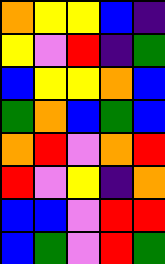[["orange", "yellow", "yellow", "blue", "indigo"], ["yellow", "violet", "red", "indigo", "green"], ["blue", "yellow", "yellow", "orange", "blue"], ["green", "orange", "blue", "green", "blue"], ["orange", "red", "violet", "orange", "red"], ["red", "violet", "yellow", "indigo", "orange"], ["blue", "blue", "violet", "red", "red"], ["blue", "green", "violet", "red", "green"]]